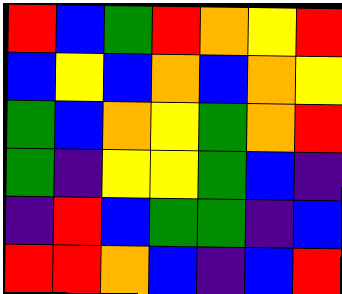[["red", "blue", "green", "red", "orange", "yellow", "red"], ["blue", "yellow", "blue", "orange", "blue", "orange", "yellow"], ["green", "blue", "orange", "yellow", "green", "orange", "red"], ["green", "indigo", "yellow", "yellow", "green", "blue", "indigo"], ["indigo", "red", "blue", "green", "green", "indigo", "blue"], ["red", "red", "orange", "blue", "indigo", "blue", "red"]]